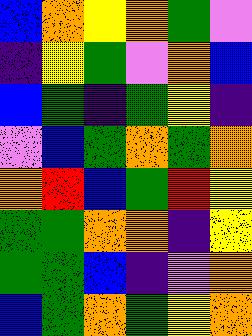[["blue", "orange", "yellow", "orange", "green", "violet"], ["indigo", "yellow", "green", "violet", "orange", "blue"], ["blue", "green", "indigo", "green", "yellow", "indigo"], ["violet", "blue", "green", "orange", "green", "orange"], ["orange", "red", "blue", "green", "red", "yellow"], ["green", "green", "orange", "orange", "indigo", "yellow"], ["green", "green", "blue", "indigo", "violet", "orange"], ["blue", "green", "orange", "green", "yellow", "orange"]]